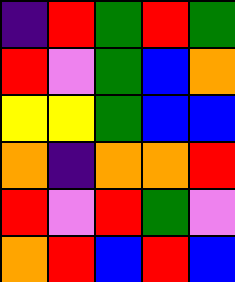[["indigo", "red", "green", "red", "green"], ["red", "violet", "green", "blue", "orange"], ["yellow", "yellow", "green", "blue", "blue"], ["orange", "indigo", "orange", "orange", "red"], ["red", "violet", "red", "green", "violet"], ["orange", "red", "blue", "red", "blue"]]